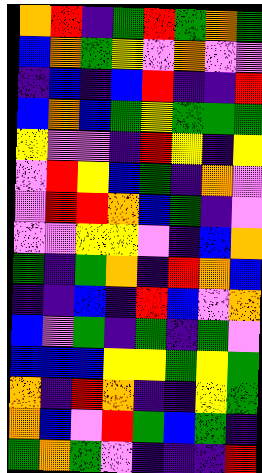[["orange", "red", "indigo", "green", "red", "green", "orange", "green"], ["blue", "orange", "green", "yellow", "violet", "orange", "violet", "violet"], ["indigo", "blue", "indigo", "blue", "red", "indigo", "indigo", "red"], ["blue", "orange", "blue", "green", "yellow", "green", "green", "green"], ["yellow", "violet", "violet", "indigo", "red", "yellow", "indigo", "yellow"], ["violet", "red", "yellow", "blue", "green", "indigo", "orange", "violet"], ["violet", "red", "red", "orange", "blue", "green", "indigo", "violet"], ["violet", "violet", "yellow", "yellow", "violet", "indigo", "blue", "orange"], ["green", "indigo", "green", "orange", "indigo", "red", "orange", "blue"], ["indigo", "indigo", "blue", "indigo", "red", "blue", "violet", "orange"], ["blue", "violet", "green", "indigo", "green", "indigo", "green", "violet"], ["blue", "blue", "blue", "yellow", "yellow", "green", "yellow", "green"], ["orange", "indigo", "red", "orange", "indigo", "indigo", "yellow", "green"], ["orange", "blue", "violet", "red", "green", "blue", "green", "indigo"], ["green", "orange", "green", "violet", "indigo", "indigo", "indigo", "red"]]